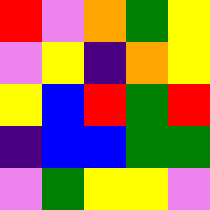[["red", "violet", "orange", "green", "yellow"], ["violet", "yellow", "indigo", "orange", "yellow"], ["yellow", "blue", "red", "green", "red"], ["indigo", "blue", "blue", "green", "green"], ["violet", "green", "yellow", "yellow", "violet"]]